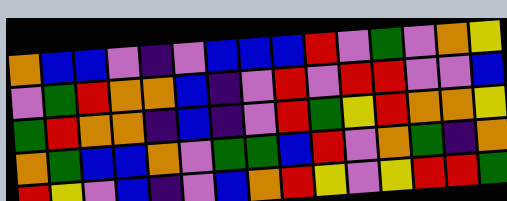[["orange", "blue", "blue", "violet", "indigo", "violet", "blue", "blue", "blue", "red", "violet", "green", "violet", "orange", "yellow"], ["violet", "green", "red", "orange", "orange", "blue", "indigo", "violet", "red", "violet", "red", "red", "violet", "violet", "blue"], ["green", "red", "orange", "orange", "indigo", "blue", "indigo", "violet", "red", "green", "yellow", "red", "orange", "orange", "yellow"], ["orange", "green", "blue", "blue", "orange", "violet", "green", "green", "blue", "red", "violet", "orange", "green", "indigo", "orange"], ["red", "yellow", "violet", "blue", "indigo", "violet", "blue", "orange", "red", "yellow", "violet", "yellow", "red", "red", "green"]]